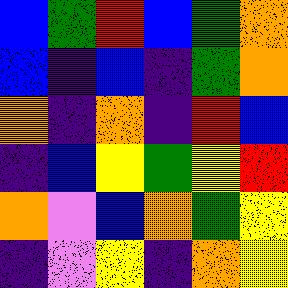[["blue", "green", "red", "blue", "green", "orange"], ["blue", "indigo", "blue", "indigo", "green", "orange"], ["orange", "indigo", "orange", "indigo", "red", "blue"], ["indigo", "blue", "yellow", "green", "yellow", "red"], ["orange", "violet", "blue", "orange", "green", "yellow"], ["indigo", "violet", "yellow", "indigo", "orange", "yellow"]]